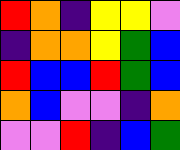[["red", "orange", "indigo", "yellow", "yellow", "violet"], ["indigo", "orange", "orange", "yellow", "green", "blue"], ["red", "blue", "blue", "red", "green", "blue"], ["orange", "blue", "violet", "violet", "indigo", "orange"], ["violet", "violet", "red", "indigo", "blue", "green"]]